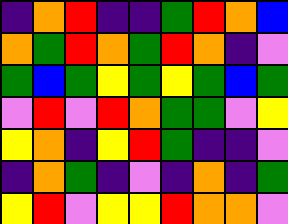[["indigo", "orange", "red", "indigo", "indigo", "green", "red", "orange", "blue"], ["orange", "green", "red", "orange", "green", "red", "orange", "indigo", "violet"], ["green", "blue", "green", "yellow", "green", "yellow", "green", "blue", "green"], ["violet", "red", "violet", "red", "orange", "green", "green", "violet", "yellow"], ["yellow", "orange", "indigo", "yellow", "red", "green", "indigo", "indigo", "violet"], ["indigo", "orange", "green", "indigo", "violet", "indigo", "orange", "indigo", "green"], ["yellow", "red", "violet", "yellow", "yellow", "red", "orange", "orange", "violet"]]